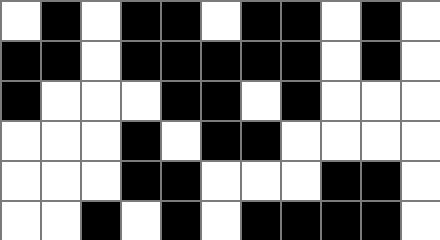[["white", "black", "white", "black", "black", "white", "black", "black", "white", "black", "white"], ["black", "black", "white", "black", "black", "black", "black", "black", "white", "black", "white"], ["black", "white", "white", "white", "black", "black", "white", "black", "white", "white", "white"], ["white", "white", "white", "black", "white", "black", "black", "white", "white", "white", "white"], ["white", "white", "white", "black", "black", "white", "white", "white", "black", "black", "white"], ["white", "white", "black", "white", "black", "white", "black", "black", "black", "black", "white"]]